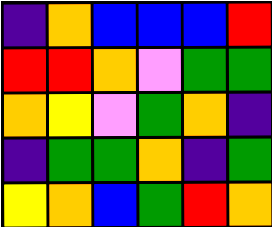[["indigo", "orange", "blue", "blue", "blue", "red"], ["red", "red", "orange", "violet", "green", "green"], ["orange", "yellow", "violet", "green", "orange", "indigo"], ["indigo", "green", "green", "orange", "indigo", "green"], ["yellow", "orange", "blue", "green", "red", "orange"]]